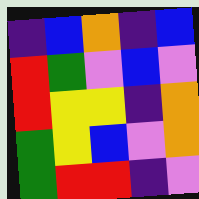[["indigo", "blue", "orange", "indigo", "blue"], ["red", "green", "violet", "blue", "violet"], ["red", "yellow", "yellow", "indigo", "orange"], ["green", "yellow", "blue", "violet", "orange"], ["green", "red", "red", "indigo", "violet"]]